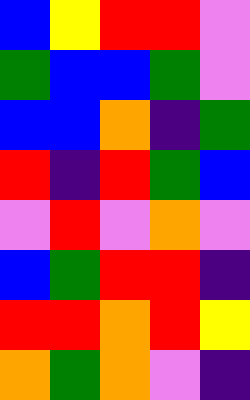[["blue", "yellow", "red", "red", "violet"], ["green", "blue", "blue", "green", "violet"], ["blue", "blue", "orange", "indigo", "green"], ["red", "indigo", "red", "green", "blue"], ["violet", "red", "violet", "orange", "violet"], ["blue", "green", "red", "red", "indigo"], ["red", "red", "orange", "red", "yellow"], ["orange", "green", "orange", "violet", "indigo"]]